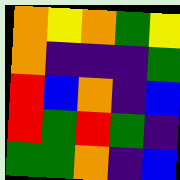[["orange", "yellow", "orange", "green", "yellow"], ["orange", "indigo", "indigo", "indigo", "green"], ["red", "blue", "orange", "indigo", "blue"], ["red", "green", "red", "green", "indigo"], ["green", "green", "orange", "indigo", "blue"]]